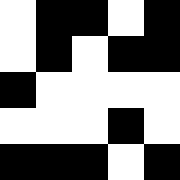[["white", "black", "black", "white", "black"], ["white", "black", "white", "black", "black"], ["black", "white", "white", "white", "white"], ["white", "white", "white", "black", "white"], ["black", "black", "black", "white", "black"]]